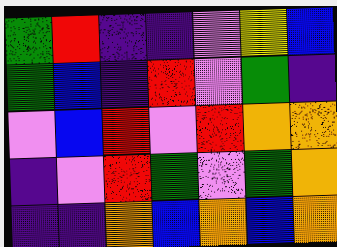[["green", "red", "indigo", "indigo", "violet", "yellow", "blue"], ["green", "blue", "indigo", "red", "violet", "green", "indigo"], ["violet", "blue", "red", "violet", "red", "orange", "orange"], ["indigo", "violet", "red", "green", "violet", "green", "orange"], ["indigo", "indigo", "orange", "blue", "orange", "blue", "orange"]]